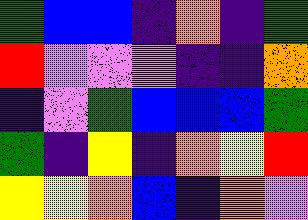[["green", "blue", "blue", "indigo", "orange", "indigo", "green"], ["red", "violet", "violet", "violet", "indigo", "indigo", "orange"], ["indigo", "violet", "green", "blue", "blue", "blue", "green"], ["green", "indigo", "yellow", "indigo", "orange", "yellow", "red"], ["yellow", "yellow", "orange", "blue", "indigo", "orange", "violet"]]